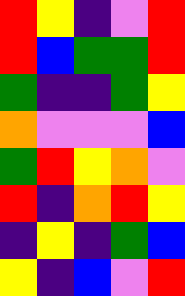[["red", "yellow", "indigo", "violet", "red"], ["red", "blue", "green", "green", "red"], ["green", "indigo", "indigo", "green", "yellow"], ["orange", "violet", "violet", "violet", "blue"], ["green", "red", "yellow", "orange", "violet"], ["red", "indigo", "orange", "red", "yellow"], ["indigo", "yellow", "indigo", "green", "blue"], ["yellow", "indigo", "blue", "violet", "red"]]